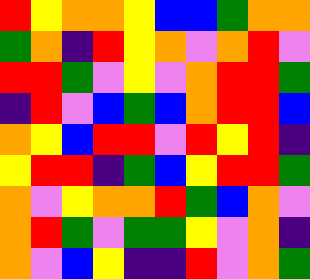[["red", "yellow", "orange", "orange", "yellow", "blue", "blue", "green", "orange", "orange"], ["green", "orange", "indigo", "red", "yellow", "orange", "violet", "orange", "red", "violet"], ["red", "red", "green", "violet", "yellow", "violet", "orange", "red", "red", "green"], ["indigo", "red", "violet", "blue", "green", "blue", "orange", "red", "red", "blue"], ["orange", "yellow", "blue", "red", "red", "violet", "red", "yellow", "red", "indigo"], ["yellow", "red", "red", "indigo", "green", "blue", "yellow", "red", "red", "green"], ["orange", "violet", "yellow", "orange", "orange", "red", "green", "blue", "orange", "violet"], ["orange", "red", "green", "violet", "green", "green", "yellow", "violet", "orange", "indigo"], ["orange", "violet", "blue", "yellow", "indigo", "indigo", "red", "violet", "orange", "green"]]